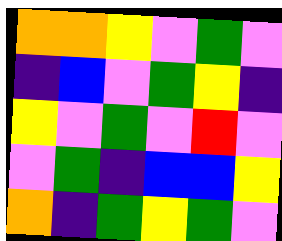[["orange", "orange", "yellow", "violet", "green", "violet"], ["indigo", "blue", "violet", "green", "yellow", "indigo"], ["yellow", "violet", "green", "violet", "red", "violet"], ["violet", "green", "indigo", "blue", "blue", "yellow"], ["orange", "indigo", "green", "yellow", "green", "violet"]]